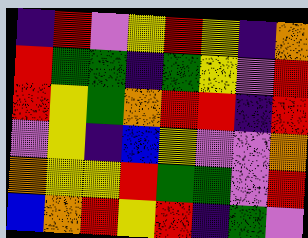[["indigo", "red", "violet", "yellow", "red", "yellow", "indigo", "orange"], ["red", "green", "green", "indigo", "green", "yellow", "violet", "red"], ["red", "yellow", "green", "orange", "red", "red", "indigo", "red"], ["violet", "yellow", "indigo", "blue", "yellow", "violet", "violet", "orange"], ["orange", "yellow", "yellow", "red", "green", "green", "violet", "red"], ["blue", "orange", "red", "yellow", "red", "indigo", "green", "violet"]]